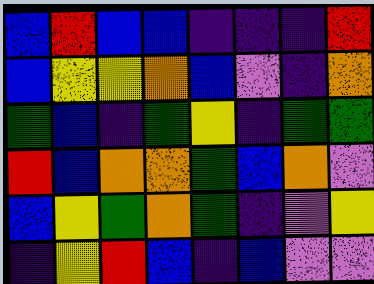[["blue", "red", "blue", "blue", "indigo", "indigo", "indigo", "red"], ["blue", "yellow", "yellow", "orange", "blue", "violet", "indigo", "orange"], ["green", "blue", "indigo", "green", "yellow", "indigo", "green", "green"], ["red", "blue", "orange", "orange", "green", "blue", "orange", "violet"], ["blue", "yellow", "green", "orange", "green", "indigo", "violet", "yellow"], ["indigo", "yellow", "red", "blue", "indigo", "blue", "violet", "violet"]]